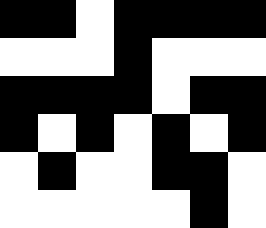[["black", "black", "white", "black", "black", "black", "black"], ["white", "white", "white", "black", "white", "white", "white"], ["black", "black", "black", "black", "white", "black", "black"], ["black", "white", "black", "white", "black", "white", "black"], ["white", "black", "white", "white", "black", "black", "white"], ["white", "white", "white", "white", "white", "black", "white"]]